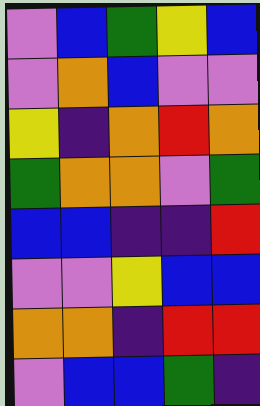[["violet", "blue", "green", "yellow", "blue"], ["violet", "orange", "blue", "violet", "violet"], ["yellow", "indigo", "orange", "red", "orange"], ["green", "orange", "orange", "violet", "green"], ["blue", "blue", "indigo", "indigo", "red"], ["violet", "violet", "yellow", "blue", "blue"], ["orange", "orange", "indigo", "red", "red"], ["violet", "blue", "blue", "green", "indigo"]]